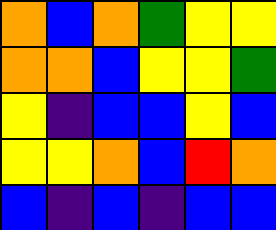[["orange", "blue", "orange", "green", "yellow", "yellow"], ["orange", "orange", "blue", "yellow", "yellow", "green"], ["yellow", "indigo", "blue", "blue", "yellow", "blue"], ["yellow", "yellow", "orange", "blue", "red", "orange"], ["blue", "indigo", "blue", "indigo", "blue", "blue"]]